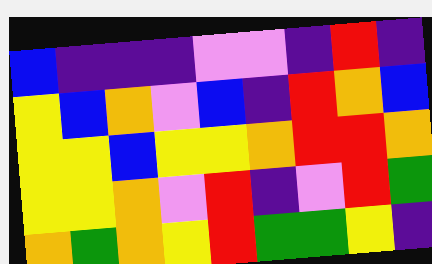[["blue", "indigo", "indigo", "indigo", "violet", "violet", "indigo", "red", "indigo"], ["yellow", "blue", "orange", "violet", "blue", "indigo", "red", "orange", "blue"], ["yellow", "yellow", "blue", "yellow", "yellow", "orange", "red", "red", "orange"], ["yellow", "yellow", "orange", "violet", "red", "indigo", "violet", "red", "green"], ["orange", "green", "orange", "yellow", "red", "green", "green", "yellow", "indigo"]]